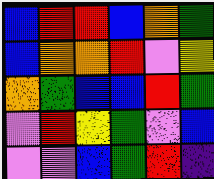[["blue", "red", "red", "blue", "orange", "green"], ["blue", "orange", "orange", "red", "violet", "yellow"], ["orange", "green", "blue", "blue", "red", "green"], ["violet", "red", "yellow", "green", "violet", "blue"], ["violet", "violet", "blue", "green", "red", "indigo"]]